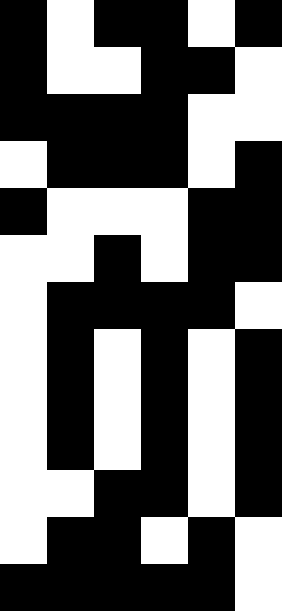[["black", "white", "black", "black", "white", "black"], ["black", "white", "white", "black", "black", "white"], ["black", "black", "black", "black", "white", "white"], ["white", "black", "black", "black", "white", "black"], ["black", "white", "white", "white", "black", "black"], ["white", "white", "black", "white", "black", "black"], ["white", "black", "black", "black", "black", "white"], ["white", "black", "white", "black", "white", "black"], ["white", "black", "white", "black", "white", "black"], ["white", "black", "white", "black", "white", "black"], ["white", "white", "black", "black", "white", "black"], ["white", "black", "black", "white", "black", "white"], ["black", "black", "black", "black", "black", "white"]]